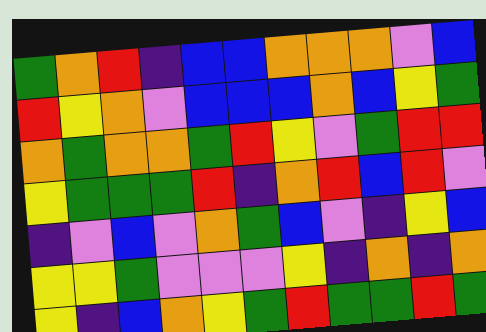[["green", "orange", "red", "indigo", "blue", "blue", "orange", "orange", "orange", "violet", "blue"], ["red", "yellow", "orange", "violet", "blue", "blue", "blue", "orange", "blue", "yellow", "green"], ["orange", "green", "orange", "orange", "green", "red", "yellow", "violet", "green", "red", "red"], ["yellow", "green", "green", "green", "red", "indigo", "orange", "red", "blue", "red", "violet"], ["indigo", "violet", "blue", "violet", "orange", "green", "blue", "violet", "indigo", "yellow", "blue"], ["yellow", "yellow", "green", "violet", "violet", "violet", "yellow", "indigo", "orange", "indigo", "orange"], ["yellow", "indigo", "blue", "orange", "yellow", "green", "red", "green", "green", "red", "green"]]